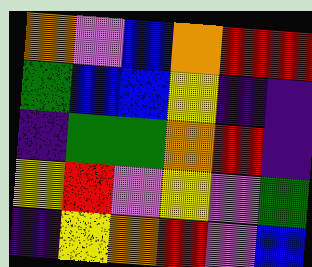[["orange", "violet", "blue", "orange", "red", "red"], ["green", "blue", "blue", "yellow", "indigo", "indigo"], ["indigo", "green", "green", "orange", "red", "indigo"], ["yellow", "red", "violet", "yellow", "violet", "green"], ["indigo", "yellow", "orange", "red", "violet", "blue"]]